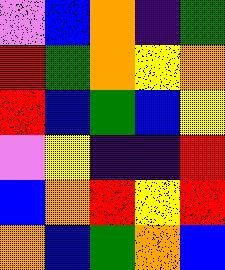[["violet", "blue", "orange", "indigo", "green"], ["red", "green", "orange", "yellow", "orange"], ["red", "blue", "green", "blue", "yellow"], ["violet", "yellow", "indigo", "indigo", "red"], ["blue", "orange", "red", "yellow", "red"], ["orange", "blue", "green", "orange", "blue"]]